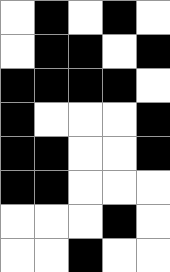[["white", "black", "white", "black", "white"], ["white", "black", "black", "white", "black"], ["black", "black", "black", "black", "white"], ["black", "white", "white", "white", "black"], ["black", "black", "white", "white", "black"], ["black", "black", "white", "white", "white"], ["white", "white", "white", "black", "white"], ["white", "white", "black", "white", "white"]]